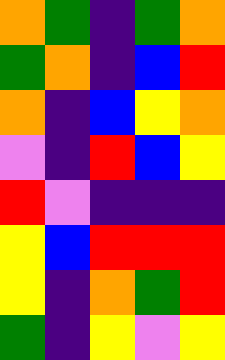[["orange", "green", "indigo", "green", "orange"], ["green", "orange", "indigo", "blue", "red"], ["orange", "indigo", "blue", "yellow", "orange"], ["violet", "indigo", "red", "blue", "yellow"], ["red", "violet", "indigo", "indigo", "indigo"], ["yellow", "blue", "red", "red", "red"], ["yellow", "indigo", "orange", "green", "red"], ["green", "indigo", "yellow", "violet", "yellow"]]